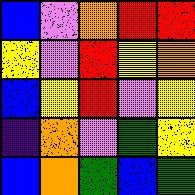[["blue", "violet", "orange", "red", "red"], ["yellow", "violet", "red", "yellow", "orange"], ["blue", "yellow", "red", "violet", "yellow"], ["indigo", "orange", "violet", "green", "yellow"], ["blue", "orange", "green", "blue", "green"]]